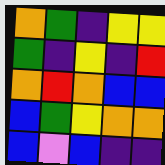[["orange", "green", "indigo", "yellow", "yellow"], ["green", "indigo", "yellow", "indigo", "red"], ["orange", "red", "orange", "blue", "blue"], ["blue", "green", "yellow", "orange", "orange"], ["blue", "violet", "blue", "indigo", "indigo"]]